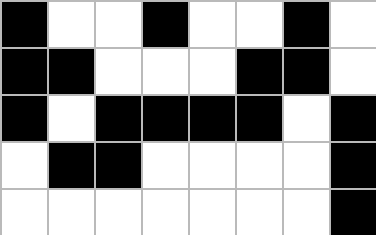[["black", "white", "white", "black", "white", "white", "black", "white"], ["black", "black", "white", "white", "white", "black", "black", "white"], ["black", "white", "black", "black", "black", "black", "white", "black"], ["white", "black", "black", "white", "white", "white", "white", "black"], ["white", "white", "white", "white", "white", "white", "white", "black"]]